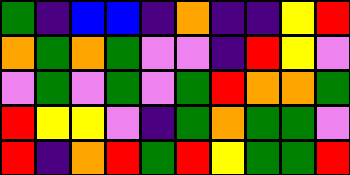[["green", "indigo", "blue", "blue", "indigo", "orange", "indigo", "indigo", "yellow", "red"], ["orange", "green", "orange", "green", "violet", "violet", "indigo", "red", "yellow", "violet"], ["violet", "green", "violet", "green", "violet", "green", "red", "orange", "orange", "green"], ["red", "yellow", "yellow", "violet", "indigo", "green", "orange", "green", "green", "violet"], ["red", "indigo", "orange", "red", "green", "red", "yellow", "green", "green", "red"]]